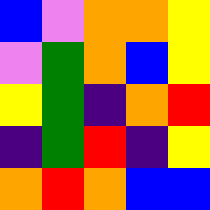[["blue", "violet", "orange", "orange", "yellow"], ["violet", "green", "orange", "blue", "yellow"], ["yellow", "green", "indigo", "orange", "red"], ["indigo", "green", "red", "indigo", "yellow"], ["orange", "red", "orange", "blue", "blue"]]